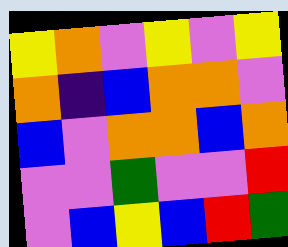[["yellow", "orange", "violet", "yellow", "violet", "yellow"], ["orange", "indigo", "blue", "orange", "orange", "violet"], ["blue", "violet", "orange", "orange", "blue", "orange"], ["violet", "violet", "green", "violet", "violet", "red"], ["violet", "blue", "yellow", "blue", "red", "green"]]